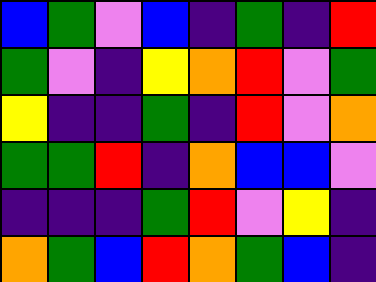[["blue", "green", "violet", "blue", "indigo", "green", "indigo", "red"], ["green", "violet", "indigo", "yellow", "orange", "red", "violet", "green"], ["yellow", "indigo", "indigo", "green", "indigo", "red", "violet", "orange"], ["green", "green", "red", "indigo", "orange", "blue", "blue", "violet"], ["indigo", "indigo", "indigo", "green", "red", "violet", "yellow", "indigo"], ["orange", "green", "blue", "red", "orange", "green", "blue", "indigo"]]